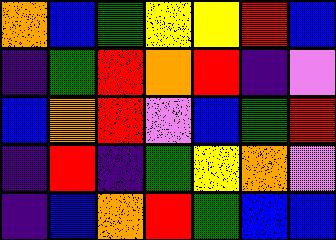[["orange", "blue", "green", "yellow", "yellow", "red", "blue"], ["indigo", "green", "red", "orange", "red", "indigo", "violet"], ["blue", "orange", "red", "violet", "blue", "green", "red"], ["indigo", "red", "indigo", "green", "yellow", "orange", "violet"], ["indigo", "blue", "orange", "red", "green", "blue", "blue"]]